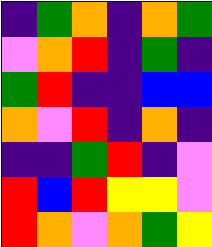[["indigo", "green", "orange", "indigo", "orange", "green"], ["violet", "orange", "red", "indigo", "green", "indigo"], ["green", "red", "indigo", "indigo", "blue", "blue"], ["orange", "violet", "red", "indigo", "orange", "indigo"], ["indigo", "indigo", "green", "red", "indigo", "violet"], ["red", "blue", "red", "yellow", "yellow", "violet"], ["red", "orange", "violet", "orange", "green", "yellow"]]